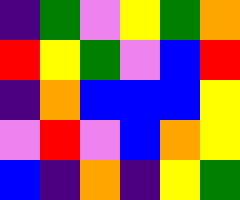[["indigo", "green", "violet", "yellow", "green", "orange"], ["red", "yellow", "green", "violet", "blue", "red"], ["indigo", "orange", "blue", "blue", "blue", "yellow"], ["violet", "red", "violet", "blue", "orange", "yellow"], ["blue", "indigo", "orange", "indigo", "yellow", "green"]]